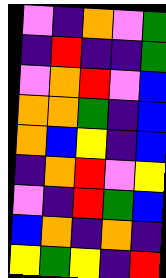[["violet", "indigo", "orange", "violet", "green"], ["indigo", "red", "indigo", "indigo", "green"], ["violet", "orange", "red", "violet", "blue"], ["orange", "orange", "green", "indigo", "blue"], ["orange", "blue", "yellow", "indigo", "blue"], ["indigo", "orange", "red", "violet", "yellow"], ["violet", "indigo", "red", "green", "blue"], ["blue", "orange", "indigo", "orange", "indigo"], ["yellow", "green", "yellow", "indigo", "red"]]